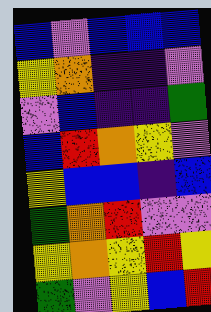[["blue", "violet", "blue", "blue", "blue"], ["yellow", "orange", "indigo", "indigo", "violet"], ["violet", "blue", "indigo", "indigo", "green"], ["blue", "red", "orange", "yellow", "violet"], ["yellow", "blue", "blue", "indigo", "blue"], ["green", "orange", "red", "violet", "violet"], ["yellow", "orange", "yellow", "red", "yellow"], ["green", "violet", "yellow", "blue", "red"]]